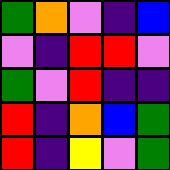[["green", "orange", "violet", "indigo", "blue"], ["violet", "indigo", "red", "red", "violet"], ["green", "violet", "red", "indigo", "indigo"], ["red", "indigo", "orange", "blue", "green"], ["red", "indigo", "yellow", "violet", "green"]]